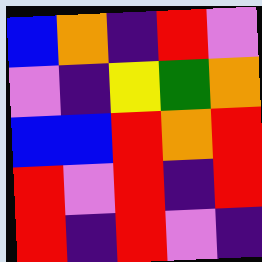[["blue", "orange", "indigo", "red", "violet"], ["violet", "indigo", "yellow", "green", "orange"], ["blue", "blue", "red", "orange", "red"], ["red", "violet", "red", "indigo", "red"], ["red", "indigo", "red", "violet", "indigo"]]